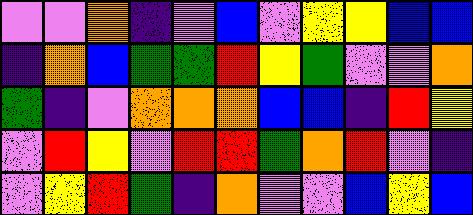[["violet", "violet", "orange", "indigo", "violet", "blue", "violet", "yellow", "yellow", "blue", "blue"], ["indigo", "orange", "blue", "green", "green", "red", "yellow", "green", "violet", "violet", "orange"], ["green", "indigo", "violet", "orange", "orange", "orange", "blue", "blue", "indigo", "red", "yellow"], ["violet", "red", "yellow", "violet", "red", "red", "green", "orange", "red", "violet", "indigo"], ["violet", "yellow", "red", "green", "indigo", "orange", "violet", "violet", "blue", "yellow", "blue"]]